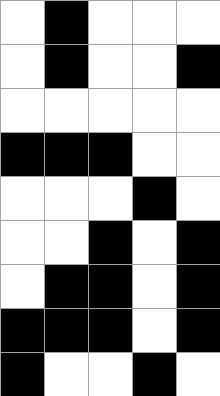[["white", "black", "white", "white", "white"], ["white", "black", "white", "white", "black"], ["white", "white", "white", "white", "white"], ["black", "black", "black", "white", "white"], ["white", "white", "white", "black", "white"], ["white", "white", "black", "white", "black"], ["white", "black", "black", "white", "black"], ["black", "black", "black", "white", "black"], ["black", "white", "white", "black", "white"]]